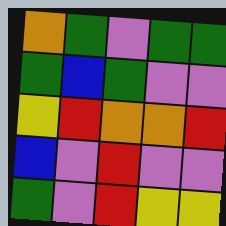[["orange", "green", "violet", "green", "green"], ["green", "blue", "green", "violet", "violet"], ["yellow", "red", "orange", "orange", "red"], ["blue", "violet", "red", "violet", "violet"], ["green", "violet", "red", "yellow", "yellow"]]